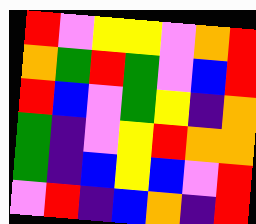[["red", "violet", "yellow", "yellow", "violet", "orange", "red"], ["orange", "green", "red", "green", "violet", "blue", "red"], ["red", "blue", "violet", "green", "yellow", "indigo", "orange"], ["green", "indigo", "violet", "yellow", "red", "orange", "orange"], ["green", "indigo", "blue", "yellow", "blue", "violet", "red"], ["violet", "red", "indigo", "blue", "orange", "indigo", "red"]]